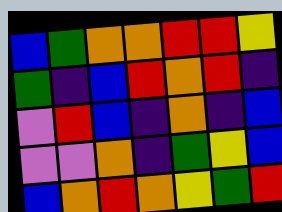[["blue", "green", "orange", "orange", "red", "red", "yellow"], ["green", "indigo", "blue", "red", "orange", "red", "indigo"], ["violet", "red", "blue", "indigo", "orange", "indigo", "blue"], ["violet", "violet", "orange", "indigo", "green", "yellow", "blue"], ["blue", "orange", "red", "orange", "yellow", "green", "red"]]